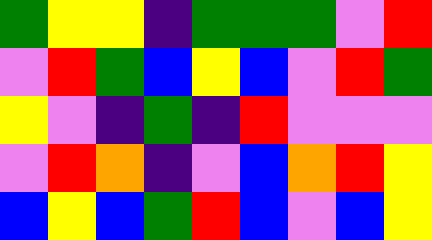[["green", "yellow", "yellow", "indigo", "green", "green", "green", "violet", "red"], ["violet", "red", "green", "blue", "yellow", "blue", "violet", "red", "green"], ["yellow", "violet", "indigo", "green", "indigo", "red", "violet", "violet", "violet"], ["violet", "red", "orange", "indigo", "violet", "blue", "orange", "red", "yellow"], ["blue", "yellow", "blue", "green", "red", "blue", "violet", "blue", "yellow"]]